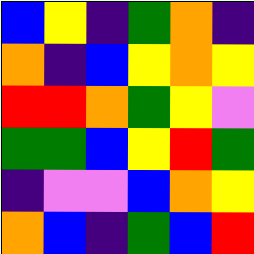[["blue", "yellow", "indigo", "green", "orange", "indigo"], ["orange", "indigo", "blue", "yellow", "orange", "yellow"], ["red", "red", "orange", "green", "yellow", "violet"], ["green", "green", "blue", "yellow", "red", "green"], ["indigo", "violet", "violet", "blue", "orange", "yellow"], ["orange", "blue", "indigo", "green", "blue", "red"]]